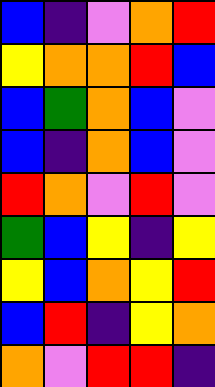[["blue", "indigo", "violet", "orange", "red"], ["yellow", "orange", "orange", "red", "blue"], ["blue", "green", "orange", "blue", "violet"], ["blue", "indigo", "orange", "blue", "violet"], ["red", "orange", "violet", "red", "violet"], ["green", "blue", "yellow", "indigo", "yellow"], ["yellow", "blue", "orange", "yellow", "red"], ["blue", "red", "indigo", "yellow", "orange"], ["orange", "violet", "red", "red", "indigo"]]